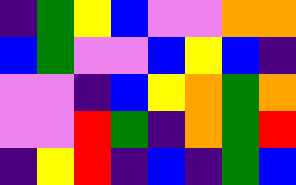[["indigo", "green", "yellow", "blue", "violet", "violet", "orange", "orange"], ["blue", "green", "violet", "violet", "blue", "yellow", "blue", "indigo"], ["violet", "violet", "indigo", "blue", "yellow", "orange", "green", "orange"], ["violet", "violet", "red", "green", "indigo", "orange", "green", "red"], ["indigo", "yellow", "red", "indigo", "blue", "indigo", "green", "blue"]]